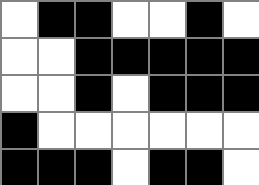[["white", "black", "black", "white", "white", "black", "white"], ["white", "white", "black", "black", "black", "black", "black"], ["white", "white", "black", "white", "black", "black", "black"], ["black", "white", "white", "white", "white", "white", "white"], ["black", "black", "black", "white", "black", "black", "white"]]